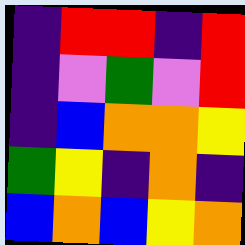[["indigo", "red", "red", "indigo", "red"], ["indigo", "violet", "green", "violet", "red"], ["indigo", "blue", "orange", "orange", "yellow"], ["green", "yellow", "indigo", "orange", "indigo"], ["blue", "orange", "blue", "yellow", "orange"]]